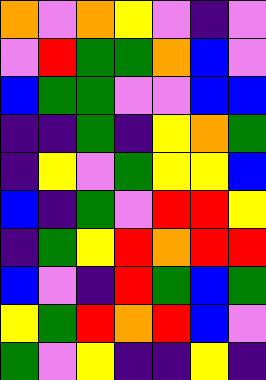[["orange", "violet", "orange", "yellow", "violet", "indigo", "violet"], ["violet", "red", "green", "green", "orange", "blue", "violet"], ["blue", "green", "green", "violet", "violet", "blue", "blue"], ["indigo", "indigo", "green", "indigo", "yellow", "orange", "green"], ["indigo", "yellow", "violet", "green", "yellow", "yellow", "blue"], ["blue", "indigo", "green", "violet", "red", "red", "yellow"], ["indigo", "green", "yellow", "red", "orange", "red", "red"], ["blue", "violet", "indigo", "red", "green", "blue", "green"], ["yellow", "green", "red", "orange", "red", "blue", "violet"], ["green", "violet", "yellow", "indigo", "indigo", "yellow", "indigo"]]